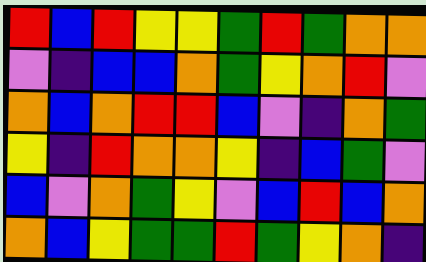[["red", "blue", "red", "yellow", "yellow", "green", "red", "green", "orange", "orange"], ["violet", "indigo", "blue", "blue", "orange", "green", "yellow", "orange", "red", "violet"], ["orange", "blue", "orange", "red", "red", "blue", "violet", "indigo", "orange", "green"], ["yellow", "indigo", "red", "orange", "orange", "yellow", "indigo", "blue", "green", "violet"], ["blue", "violet", "orange", "green", "yellow", "violet", "blue", "red", "blue", "orange"], ["orange", "blue", "yellow", "green", "green", "red", "green", "yellow", "orange", "indigo"]]